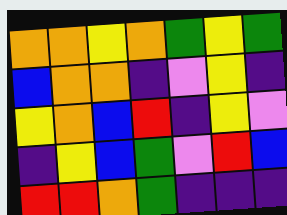[["orange", "orange", "yellow", "orange", "green", "yellow", "green"], ["blue", "orange", "orange", "indigo", "violet", "yellow", "indigo"], ["yellow", "orange", "blue", "red", "indigo", "yellow", "violet"], ["indigo", "yellow", "blue", "green", "violet", "red", "blue"], ["red", "red", "orange", "green", "indigo", "indigo", "indigo"]]